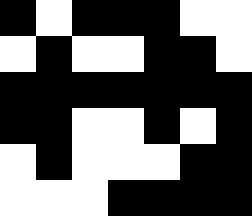[["black", "white", "black", "black", "black", "white", "white"], ["white", "black", "white", "white", "black", "black", "white"], ["black", "black", "black", "black", "black", "black", "black"], ["black", "black", "white", "white", "black", "white", "black"], ["white", "black", "white", "white", "white", "black", "black"], ["white", "white", "white", "black", "black", "black", "black"]]